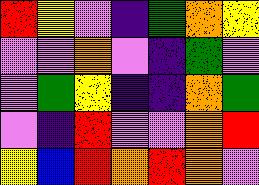[["red", "yellow", "violet", "indigo", "green", "orange", "yellow"], ["violet", "violet", "orange", "violet", "indigo", "green", "violet"], ["violet", "green", "yellow", "indigo", "indigo", "orange", "green"], ["violet", "indigo", "red", "violet", "violet", "orange", "red"], ["yellow", "blue", "red", "orange", "red", "orange", "violet"]]